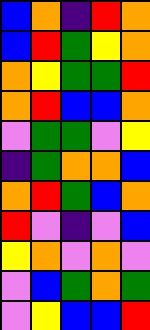[["blue", "orange", "indigo", "red", "orange"], ["blue", "red", "green", "yellow", "orange"], ["orange", "yellow", "green", "green", "red"], ["orange", "red", "blue", "blue", "orange"], ["violet", "green", "green", "violet", "yellow"], ["indigo", "green", "orange", "orange", "blue"], ["orange", "red", "green", "blue", "orange"], ["red", "violet", "indigo", "violet", "blue"], ["yellow", "orange", "violet", "orange", "violet"], ["violet", "blue", "green", "orange", "green"], ["violet", "yellow", "blue", "blue", "red"]]